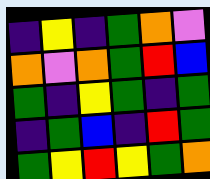[["indigo", "yellow", "indigo", "green", "orange", "violet"], ["orange", "violet", "orange", "green", "red", "blue"], ["green", "indigo", "yellow", "green", "indigo", "green"], ["indigo", "green", "blue", "indigo", "red", "green"], ["green", "yellow", "red", "yellow", "green", "orange"]]